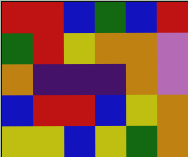[["red", "red", "blue", "green", "blue", "red"], ["green", "red", "yellow", "orange", "orange", "violet"], ["orange", "indigo", "indigo", "indigo", "orange", "violet"], ["blue", "red", "red", "blue", "yellow", "orange"], ["yellow", "yellow", "blue", "yellow", "green", "orange"]]